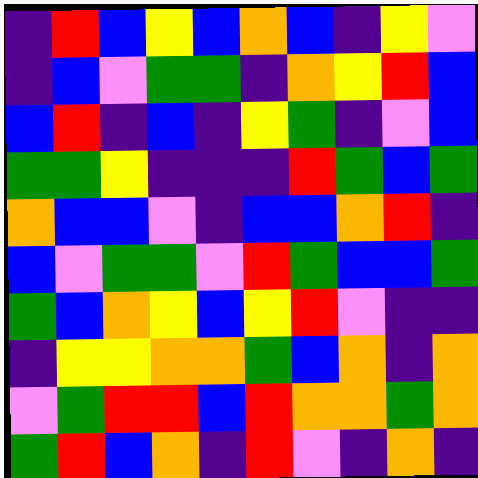[["indigo", "red", "blue", "yellow", "blue", "orange", "blue", "indigo", "yellow", "violet"], ["indigo", "blue", "violet", "green", "green", "indigo", "orange", "yellow", "red", "blue"], ["blue", "red", "indigo", "blue", "indigo", "yellow", "green", "indigo", "violet", "blue"], ["green", "green", "yellow", "indigo", "indigo", "indigo", "red", "green", "blue", "green"], ["orange", "blue", "blue", "violet", "indigo", "blue", "blue", "orange", "red", "indigo"], ["blue", "violet", "green", "green", "violet", "red", "green", "blue", "blue", "green"], ["green", "blue", "orange", "yellow", "blue", "yellow", "red", "violet", "indigo", "indigo"], ["indigo", "yellow", "yellow", "orange", "orange", "green", "blue", "orange", "indigo", "orange"], ["violet", "green", "red", "red", "blue", "red", "orange", "orange", "green", "orange"], ["green", "red", "blue", "orange", "indigo", "red", "violet", "indigo", "orange", "indigo"]]